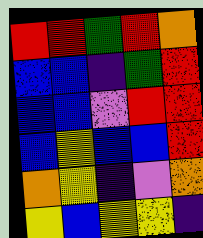[["red", "red", "green", "red", "orange"], ["blue", "blue", "indigo", "green", "red"], ["blue", "blue", "violet", "red", "red"], ["blue", "yellow", "blue", "blue", "red"], ["orange", "yellow", "indigo", "violet", "orange"], ["yellow", "blue", "yellow", "yellow", "indigo"]]